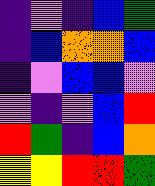[["indigo", "violet", "indigo", "blue", "green"], ["indigo", "blue", "orange", "orange", "blue"], ["indigo", "violet", "blue", "blue", "violet"], ["violet", "indigo", "violet", "blue", "red"], ["red", "green", "indigo", "blue", "orange"], ["yellow", "yellow", "red", "red", "green"]]